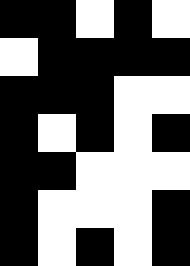[["black", "black", "white", "black", "white"], ["white", "black", "black", "black", "black"], ["black", "black", "black", "white", "white"], ["black", "white", "black", "white", "black"], ["black", "black", "white", "white", "white"], ["black", "white", "white", "white", "black"], ["black", "white", "black", "white", "black"]]